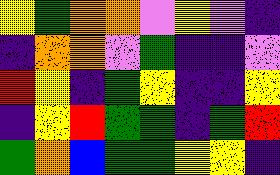[["yellow", "green", "orange", "orange", "violet", "yellow", "violet", "indigo"], ["indigo", "orange", "orange", "violet", "green", "indigo", "indigo", "violet"], ["red", "yellow", "indigo", "green", "yellow", "indigo", "indigo", "yellow"], ["indigo", "yellow", "red", "green", "green", "indigo", "green", "red"], ["green", "orange", "blue", "green", "green", "yellow", "yellow", "indigo"]]